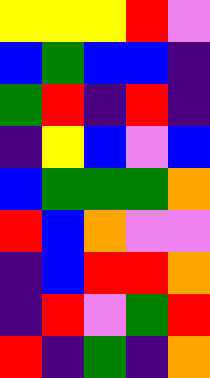[["yellow", "yellow", "yellow", "red", "violet"], ["blue", "green", "blue", "blue", "indigo"], ["green", "red", "indigo", "red", "indigo"], ["indigo", "yellow", "blue", "violet", "blue"], ["blue", "green", "green", "green", "orange"], ["red", "blue", "orange", "violet", "violet"], ["indigo", "blue", "red", "red", "orange"], ["indigo", "red", "violet", "green", "red"], ["red", "indigo", "green", "indigo", "orange"]]